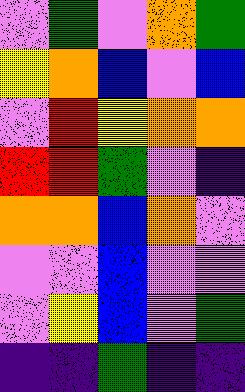[["violet", "green", "violet", "orange", "green"], ["yellow", "orange", "blue", "violet", "blue"], ["violet", "red", "yellow", "orange", "orange"], ["red", "red", "green", "violet", "indigo"], ["orange", "orange", "blue", "orange", "violet"], ["violet", "violet", "blue", "violet", "violet"], ["violet", "yellow", "blue", "violet", "green"], ["indigo", "indigo", "green", "indigo", "indigo"]]